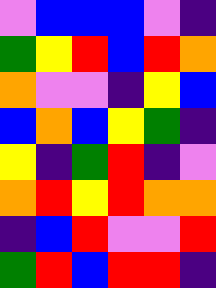[["violet", "blue", "blue", "blue", "violet", "indigo"], ["green", "yellow", "red", "blue", "red", "orange"], ["orange", "violet", "violet", "indigo", "yellow", "blue"], ["blue", "orange", "blue", "yellow", "green", "indigo"], ["yellow", "indigo", "green", "red", "indigo", "violet"], ["orange", "red", "yellow", "red", "orange", "orange"], ["indigo", "blue", "red", "violet", "violet", "red"], ["green", "red", "blue", "red", "red", "indigo"]]